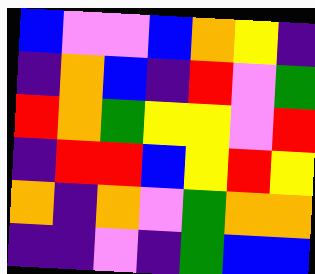[["blue", "violet", "violet", "blue", "orange", "yellow", "indigo"], ["indigo", "orange", "blue", "indigo", "red", "violet", "green"], ["red", "orange", "green", "yellow", "yellow", "violet", "red"], ["indigo", "red", "red", "blue", "yellow", "red", "yellow"], ["orange", "indigo", "orange", "violet", "green", "orange", "orange"], ["indigo", "indigo", "violet", "indigo", "green", "blue", "blue"]]